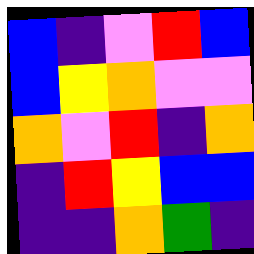[["blue", "indigo", "violet", "red", "blue"], ["blue", "yellow", "orange", "violet", "violet"], ["orange", "violet", "red", "indigo", "orange"], ["indigo", "red", "yellow", "blue", "blue"], ["indigo", "indigo", "orange", "green", "indigo"]]